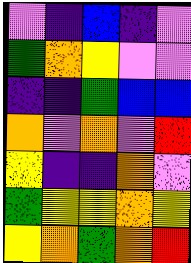[["violet", "indigo", "blue", "indigo", "violet"], ["green", "orange", "yellow", "violet", "violet"], ["indigo", "indigo", "green", "blue", "blue"], ["orange", "violet", "orange", "violet", "red"], ["yellow", "indigo", "indigo", "orange", "violet"], ["green", "yellow", "yellow", "orange", "yellow"], ["yellow", "orange", "green", "orange", "red"]]